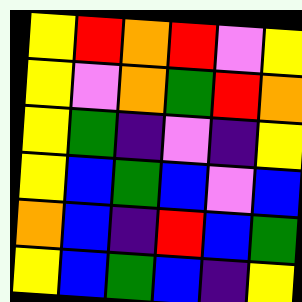[["yellow", "red", "orange", "red", "violet", "yellow"], ["yellow", "violet", "orange", "green", "red", "orange"], ["yellow", "green", "indigo", "violet", "indigo", "yellow"], ["yellow", "blue", "green", "blue", "violet", "blue"], ["orange", "blue", "indigo", "red", "blue", "green"], ["yellow", "blue", "green", "blue", "indigo", "yellow"]]